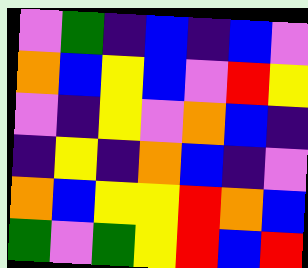[["violet", "green", "indigo", "blue", "indigo", "blue", "violet"], ["orange", "blue", "yellow", "blue", "violet", "red", "yellow"], ["violet", "indigo", "yellow", "violet", "orange", "blue", "indigo"], ["indigo", "yellow", "indigo", "orange", "blue", "indigo", "violet"], ["orange", "blue", "yellow", "yellow", "red", "orange", "blue"], ["green", "violet", "green", "yellow", "red", "blue", "red"]]